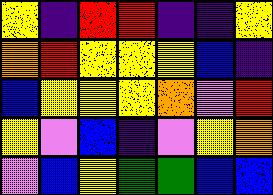[["yellow", "indigo", "red", "red", "indigo", "indigo", "yellow"], ["orange", "red", "yellow", "yellow", "yellow", "blue", "indigo"], ["blue", "yellow", "yellow", "yellow", "orange", "violet", "red"], ["yellow", "violet", "blue", "indigo", "violet", "yellow", "orange"], ["violet", "blue", "yellow", "green", "green", "blue", "blue"]]